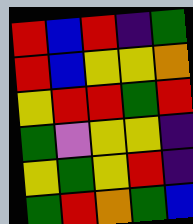[["red", "blue", "red", "indigo", "green"], ["red", "blue", "yellow", "yellow", "orange"], ["yellow", "red", "red", "green", "red"], ["green", "violet", "yellow", "yellow", "indigo"], ["yellow", "green", "yellow", "red", "indigo"], ["green", "red", "orange", "green", "blue"]]